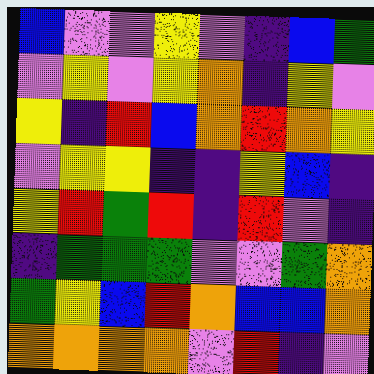[["blue", "violet", "violet", "yellow", "violet", "indigo", "blue", "green"], ["violet", "yellow", "violet", "yellow", "orange", "indigo", "yellow", "violet"], ["yellow", "indigo", "red", "blue", "orange", "red", "orange", "yellow"], ["violet", "yellow", "yellow", "indigo", "indigo", "yellow", "blue", "indigo"], ["yellow", "red", "green", "red", "indigo", "red", "violet", "indigo"], ["indigo", "green", "green", "green", "violet", "violet", "green", "orange"], ["green", "yellow", "blue", "red", "orange", "blue", "blue", "orange"], ["orange", "orange", "orange", "orange", "violet", "red", "indigo", "violet"]]